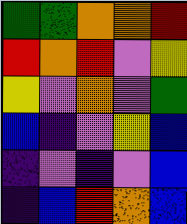[["green", "green", "orange", "orange", "red"], ["red", "orange", "red", "violet", "yellow"], ["yellow", "violet", "orange", "violet", "green"], ["blue", "indigo", "violet", "yellow", "blue"], ["indigo", "violet", "indigo", "violet", "blue"], ["indigo", "blue", "red", "orange", "blue"]]